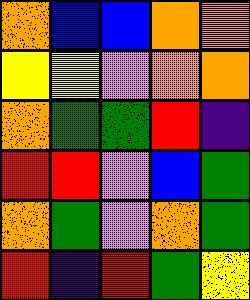[["orange", "blue", "blue", "orange", "orange"], ["yellow", "yellow", "violet", "orange", "orange"], ["orange", "green", "green", "red", "indigo"], ["red", "red", "violet", "blue", "green"], ["orange", "green", "violet", "orange", "green"], ["red", "indigo", "red", "green", "yellow"]]